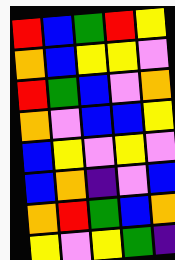[["red", "blue", "green", "red", "yellow"], ["orange", "blue", "yellow", "yellow", "violet"], ["red", "green", "blue", "violet", "orange"], ["orange", "violet", "blue", "blue", "yellow"], ["blue", "yellow", "violet", "yellow", "violet"], ["blue", "orange", "indigo", "violet", "blue"], ["orange", "red", "green", "blue", "orange"], ["yellow", "violet", "yellow", "green", "indigo"]]